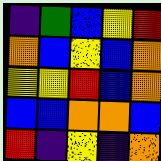[["indigo", "green", "blue", "yellow", "red"], ["orange", "blue", "yellow", "blue", "orange"], ["yellow", "yellow", "red", "blue", "orange"], ["blue", "blue", "orange", "orange", "blue"], ["red", "indigo", "yellow", "indigo", "orange"]]